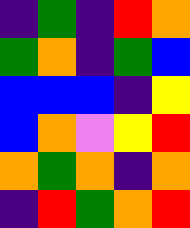[["indigo", "green", "indigo", "red", "orange"], ["green", "orange", "indigo", "green", "blue"], ["blue", "blue", "blue", "indigo", "yellow"], ["blue", "orange", "violet", "yellow", "red"], ["orange", "green", "orange", "indigo", "orange"], ["indigo", "red", "green", "orange", "red"]]